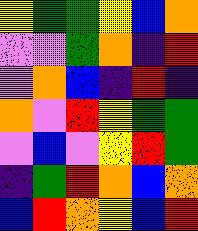[["yellow", "green", "green", "yellow", "blue", "orange"], ["violet", "violet", "green", "orange", "indigo", "red"], ["violet", "orange", "blue", "indigo", "red", "indigo"], ["orange", "violet", "red", "yellow", "green", "green"], ["violet", "blue", "violet", "yellow", "red", "green"], ["indigo", "green", "red", "orange", "blue", "orange"], ["blue", "red", "orange", "yellow", "blue", "red"]]